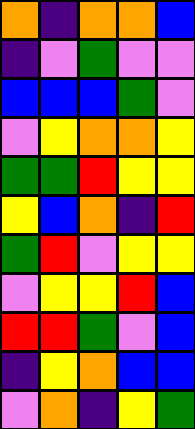[["orange", "indigo", "orange", "orange", "blue"], ["indigo", "violet", "green", "violet", "violet"], ["blue", "blue", "blue", "green", "violet"], ["violet", "yellow", "orange", "orange", "yellow"], ["green", "green", "red", "yellow", "yellow"], ["yellow", "blue", "orange", "indigo", "red"], ["green", "red", "violet", "yellow", "yellow"], ["violet", "yellow", "yellow", "red", "blue"], ["red", "red", "green", "violet", "blue"], ["indigo", "yellow", "orange", "blue", "blue"], ["violet", "orange", "indigo", "yellow", "green"]]